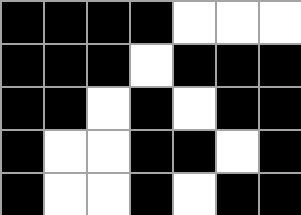[["black", "black", "black", "black", "white", "white", "white"], ["black", "black", "black", "white", "black", "black", "black"], ["black", "black", "white", "black", "white", "black", "black"], ["black", "white", "white", "black", "black", "white", "black"], ["black", "white", "white", "black", "white", "black", "black"]]